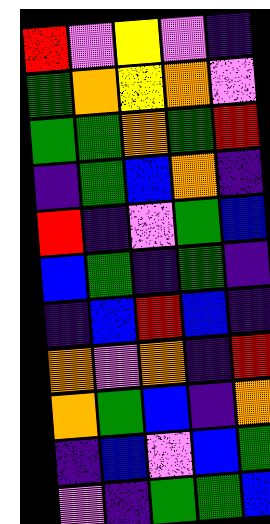[["red", "violet", "yellow", "violet", "indigo"], ["green", "orange", "yellow", "orange", "violet"], ["green", "green", "orange", "green", "red"], ["indigo", "green", "blue", "orange", "indigo"], ["red", "indigo", "violet", "green", "blue"], ["blue", "green", "indigo", "green", "indigo"], ["indigo", "blue", "red", "blue", "indigo"], ["orange", "violet", "orange", "indigo", "red"], ["orange", "green", "blue", "indigo", "orange"], ["indigo", "blue", "violet", "blue", "green"], ["violet", "indigo", "green", "green", "blue"]]